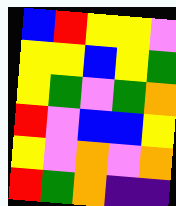[["blue", "red", "yellow", "yellow", "violet"], ["yellow", "yellow", "blue", "yellow", "green"], ["yellow", "green", "violet", "green", "orange"], ["red", "violet", "blue", "blue", "yellow"], ["yellow", "violet", "orange", "violet", "orange"], ["red", "green", "orange", "indigo", "indigo"]]